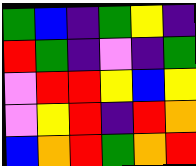[["green", "blue", "indigo", "green", "yellow", "indigo"], ["red", "green", "indigo", "violet", "indigo", "green"], ["violet", "red", "red", "yellow", "blue", "yellow"], ["violet", "yellow", "red", "indigo", "red", "orange"], ["blue", "orange", "red", "green", "orange", "red"]]